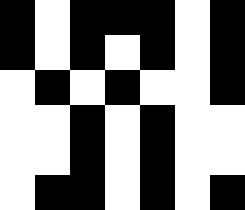[["black", "white", "black", "black", "black", "white", "black"], ["black", "white", "black", "white", "black", "white", "black"], ["white", "black", "white", "black", "white", "white", "black"], ["white", "white", "black", "white", "black", "white", "white"], ["white", "white", "black", "white", "black", "white", "white"], ["white", "black", "black", "white", "black", "white", "black"]]